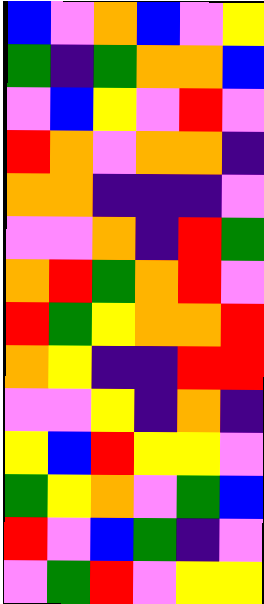[["blue", "violet", "orange", "blue", "violet", "yellow"], ["green", "indigo", "green", "orange", "orange", "blue"], ["violet", "blue", "yellow", "violet", "red", "violet"], ["red", "orange", "violet", "orange", "orange", "indigo"], ["orange", "orange", "indigo", "indigo", "indigo", "violet"], ["violet", "violet", "orange", "indigo", "red", "green"], ["orange", "red", "green", "orange", "red", "violet"], ["red", "green", "yellow", "orange", "orange", "red"], ["orange", "yellow", "indigo", "indigo", "red", "red"], ["violet", "violet", "yellow", "indigo", "orange", "indigo"], ["yellow", "blue", "red", "yellow", "yellow", "violet"], ["green", "yellow", "orange", "violet", "green", "blue"], ["red", "violet", "blue", "green", "indigo", "violet"], ["violet", "green", "red", "violet", "yellow", "yellow"]]